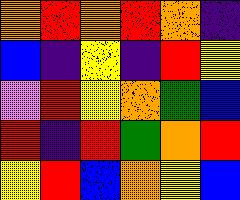[["orange", "red", "orange", "red", "orange", "indigo"], ["blue", "indigo", "yellow", "indigo", "red", "yellow"], ["violet", "red", "yellow", "orange", "green", "blue"], ["red", "indigo", "red", "green", "orange", "red"], ["yellow", "red", "blue", "orange", "yellow", "blue"]]